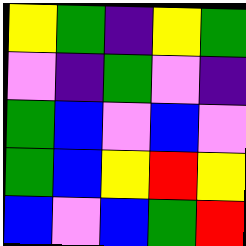[["yellow", "green", "indigo", "yellow", "green"], ["violet", "indigo", "green", "violet", "indigo"], ["green", "blue", "violet", "blue", "violet"], ["green", "blue", "yellow", "red", "yellow"], ["blue", "violet", "blue", "green", "red"]]